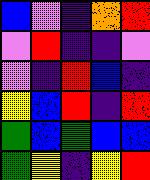[["blue", "violet", "indigo", "orange", "red"], ["violet", "red", "indigo", "indigo", "violet"], ["violet", "indigo", "red", "blue", "indigo"], ["yellow", "blue", "red", "indigo", "red"], ["green", "blue", "green", "blue", "blue"], ["green", "yellow", "indigo", "yellow", "red"]]